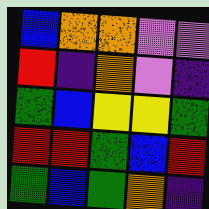[["blue", "orange", "orange", "violet", "violet"], ["red", "indigo", "orange", "violet", "indigo"], ["green", "blue", "yellow", "yellow", "green"], ["red", "red", "green", "blue", "red"], ["green", "blue", "green", "orange", "indigo"]]